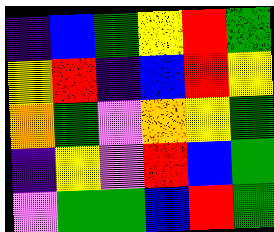[["indigo", "blue", "green", "yellow", "red", "green"], ["yellow", "red", "indigo", "blue", "red", "yellow"], ["orange", "green", "violet", "orange", "yellow", "green"], ["indigo", "yellow", "violet", "red", "blue", "green"], ["violet", "green", "green", "blue", "red", "green"]]